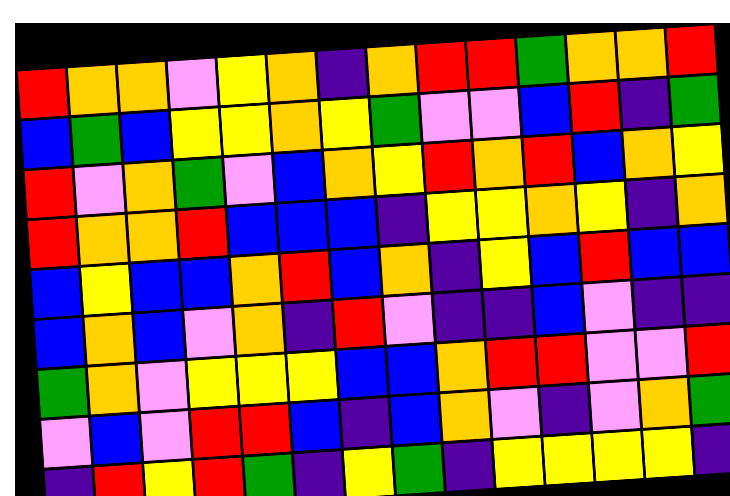[["red", "orange", "orange", "violet", "yellow", "orange", "indigo", "orange", "red", "red", "green", "orange", "orange", "red"], ["blue", "green", "blue", "yellow", "yellow", "orange", "yellow", "green", "violet", "violet", "blue", "red", "indigo", "green"], ["red", "violet", "orange", "green", "violet", "blue", "orange", "yellow", "red", "orange", "red", "blue", "orange", "yellow"], ["red", "orange", "orange", "red", "blue", "blue", "blue", "indigo", "yellow", "yellow", "orange", "yellow", "indigo", "orange"], ["blue", "yellow", "blue", "blue", "orange", "red", "blue", "orange", "indigo", "yellow", "blue", "red", "blue", "blue"], ["blue", "orange", "blue", "violet", "orange", "indigo", "red", "violet", "indigo", "indigo", "blue", "violet", "indigo", "indigo"], ["green", "orange", "violet", "yellow", "yellow", "yellow", "blue", "blue", "orange", "red", "red", "violet", "violet", "red"], ["violet", "blue", "violet", "red", "red", "blue", "indigo", "blue", "orange", "violet", "indigo", "violet", "orange", "green"], ["indigo", "red", "yellow", "red", "green", "indigo", "yellow", "green", "indigo", "yellow", "yellow", "yellow", "yellow", "indigo"]]